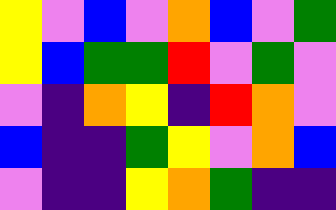[["yellow", "violet", "blue", "violet", "orange", "blue", "violet", "green"], ["yellow", "blue", "green", "green", "red", "violet", "green", "violet"], ["violet", "indigo", "orange", "yellow", "indigo", "red", "orange", "violet"], ["blue", "indigo", "indigo", "green", "yellow", "violet", "orange", "blue"], ["violet", "indigo", "indigo", "yellow", "orange", "green", "indigo", "indigo"]]